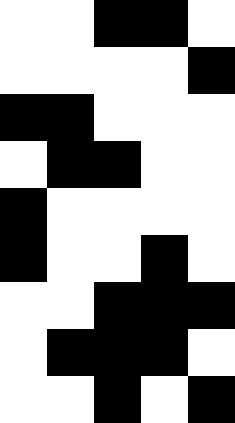[["white", "white", "black", "black", "white"], ["white", "white", "white", "white", "black"], ["black", "black", "white", "white", "white"], ["white", "black", "black", "white", "white"], ["black", "white", "white", "white", "white"], ["black", "white", "white", "black", "white"], ["white", "white", "black", "black", "black"], ["white", "black", "black", "black", "white"], ["white", "white", "black", "white", "black"]]